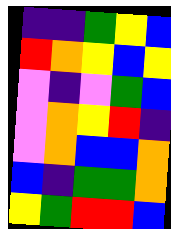[["indigo", "indigo", "green", "yellow", "blue"], ["red", "orange", "yellow", "blue", "yellow"], ["violet", "indigo", "violet", "green", "blue"], ["violet", "orange", "yellow", "red", "indigo"], ["violet", "orange", "blue", "blue", "orange"], ["blue", "indigo", "green", "green", "orange"], ["yellow", "green", "red", "red", "blue"]]